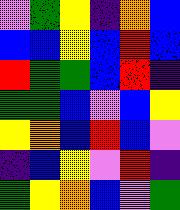[["violet", "green", "yellow", "indigo", "orange", "blue"], ["blue", "blue", "yellow", "blue", "red", "blue"], ["red", "green", "green", "blue", "red", "indigo"], ["green", "green", "blue", "violet", "blue", "yellow"], ["yellow", "orange", "blue", "red", "blue", "violet"], ["indigo", "blue", "yellow", "violet", "red", "indigo"], ["green", "yellow", "orange", "blue", "violet", "green"]]